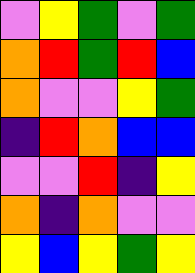[["violet", "yellow", "green", "violet", "green"], ["orange", "red", "green", "red", "blue"], ["orange", "violet", "violet", "yellow", "green"], ["indigo", "red", "orange", "blue", "blue"], ["violet", "violet", "red", "indigo", "yellow"], ["orange", "indigo", "orange", "violet", "violet"], ["yellow", "blue", "yellow", "green", "yellow"]]